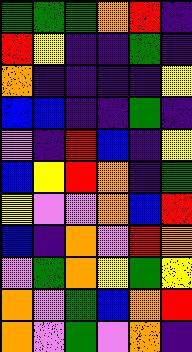[["green", "green", "green", "orange", "red", "indigo"], ["red", "yellow", "indigo", "indigo", "green", "indigo"], ["orange", "indigo", "indigo", "indigo", "indigo", "yellow"], ["blue", "blue", "indigo", "indigo", "green", "indigo"], ["violet", "indigo", "red", "blue", "indigo", "yellow"], ["blue", "yellow", "red", "orange", "indigo", "green"], ["yellow", "violet", "violet", "orange", "blue", "red"], ["blue", "indigo", "orange", "violet", "red", "orange"], ["violet", "green", "orange", "yellow", "green", "yellow"], ["orange", "violet", "green", "blue", "orange", "red"], ["orange", "violet", "green", "violet", "orange", "indigo"]]